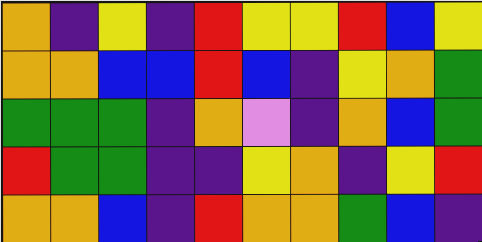[["orange", "indigo", "yellow", "indigo", "red", "yellow", "yellow", "red", "blue", "yellow"], ["orange", "orange", "blue", "blue", "red", "blue", "indigo", "yellow", "orange", "green"], ["green", "green", "green", "indigo", "orange", "violet", "indigo", "orange", "blue", "green"], ["red", "green", "green", "indigo", "indigo", "yellow", "orange", "indigo", "yellow", "red"], ["orange", "orange", "blue", "indigo", "red", "orange", "orange", "green", "blue", "indigo"]]